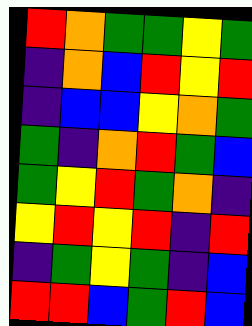[["red", "orange", "green", "green", "yellow", "green"], ["indigo", "orange", "blue", "red", "yellow", "red"], ["indigo", "blue", "blue", "yellow", "orange", "green"], ["green", "indigo", "orange", "red", "green", "blue"], ["green", "yellow", "red", "green", "orange", "indigo"], ["yellow", "red", "yellow", "red", "indigo", "red"], ["indigo", "green", "yellow", "green", "indigo", "blue"], ["red", "red", "blue", "green", "red", "blue"]]